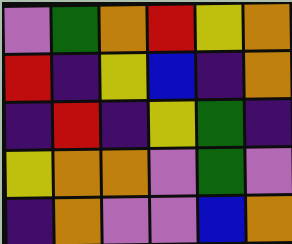[["violet", "green", "orange", "red", "yellow", "orange"], ["red", "indigo", "yellow", "blue", "indigo", "orange"], ["indigo", "red", "indigo", "yellow", "green", "indigo"], ["yellow", "orange", "orange", "violet", "green", "violet"], ["indigo", "orange", "violet", "violet", "blue", "orange"]]